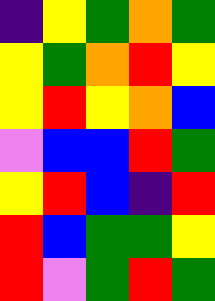[["indigo", "yellow", "green", "orange", "green"], ["yellow", "green", "orange", "red", "yellow"], ["yellow", "red", "yellow", "orange", "blue"], ["violet", "blue", "blue", "red", "green"], ["yellow", "red", "blue", "indigo", "red"], ["red", "blue", "green", "green", "yellow"], ["red", "violet", "green", "red", "green"]]